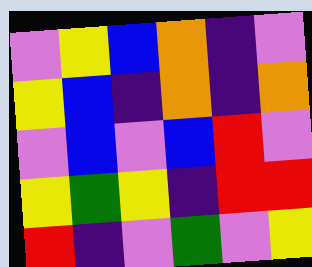[["violet", "yellow", "blue", "orange", "indigo", "violet"], ["yellow", "blue", "indigo", "orange", "indigo", "orange"], ["violet", "blue", "violet", "blue", "red", "violet"], ["yellow", "green", "yellow", "indigo", "red", "red"], ["red", "indigo", "violet", "green", "violet", "yellow"]]